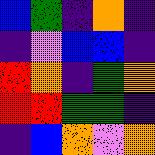[["blue", "green", "indigo", "orange", "indigo"], ["indigo", "violet", "blue", "blue", "indigo"], ["red", "orange", "indigo", "green", "orange"], ["red", "red", "green", "green", "indigo"], ["indigo", "blue", "orange", "violet", "orange"]]